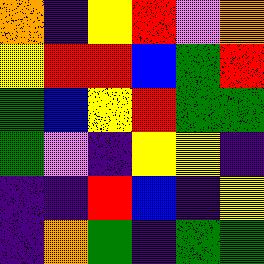[["orange", "indigo", "yellow", "red", "violet", "orange"], ["yellow", "red", "red", "blue", "green", "red"], ["green", "blue", "yellow", "red", "green", "green"], ["green", "violet", "indigo", "yellow", "yellow", "indigo"], ["indigo", "indigo", "red", "blue", "indigo", "yellow"], ["indigo", "orange", "green", "indigo", "green", "green"]]